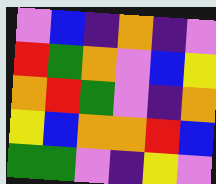[["violet", "blue", "indigo", "orange", "indigo", "violet"], ["red", "green", "orange", "violet", "blue", "yellow"], ["orange", "red", "green", "violet", "indigo", "orange"], ["yellow", "blue", "orange", "orange", "red", "blue"], ["green", "green", "violet", "indigo", "yellow", "violet"]]